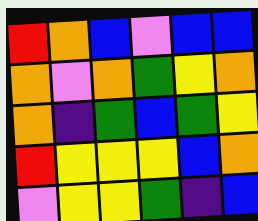[["red", "orange", "blue", "violet", "blue", "blue"], ["orange", "violet", "orange", "green", "yellow", "orange"], ["orange", "indigo", "green", "blue", "green", "yellow"], ["red", "yellow", "yellow", "yellow", "blue", "orange"], ["violet", "yellow", "yellow", "green", "indigo", "blue"]]